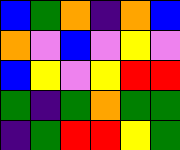[["blue", "green", "orange", "indigo", "orange", "blue"], ["orange", "violet", "blue", "violet", "yellow", "violet"], ["blue", "yellow", "violet", "yellow", "red", "red"], ["green", "indigo", "green", "orange", "green", "green"], ["indigo", "green", "red", "red", "yellow", "green"]]